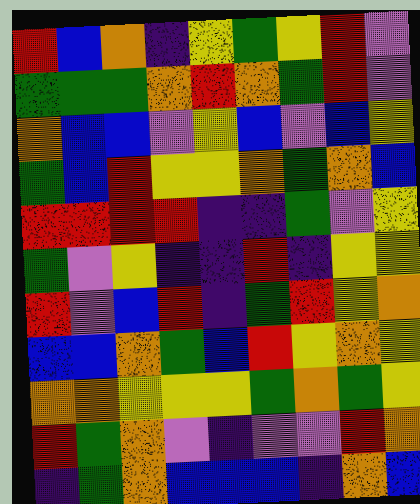[["red", "blue", "orange", "indigo", "yellow", "green", "yellow", "red", "violet"], ["green", "green", "green", "orange", "red", "orange", "green", "red", "violet"], ["orange", "blue", "blue", "violet", "yellow", "blue", "violet", "blue", "yellow"], ["green", "blue", "red", "yellow", "yellow", "orange", "green", "orange", "blue"], ["red", "red", "red", "red", "indigo", "indigo", "green", "violet", "yellow"], ["green", "violet", "yellow", "indigo", "indigo", "red", "indigo", "yellow", "yellow"], ["red", "violet", "blue", "red", "indigo", "green", "red", "yellow", "orange"], ["blue", "blue", "orange", "green", "blue", "red", "yellow", "orange", "yellow"], ["orange", "orange", "yellow", "yellow", "yellow", "green", "orange", "green", "yellow"], ["red", "green", "orange", "violet", "indigo", "violet", "violet", "red", "orange"], ["indigo", "green", "orange", "blue", "blue", "blue", "indigo", "orange", "blue"]]